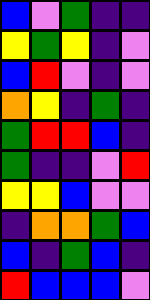[["blue", "violet", "green", "indigo", "indigo"], ["yellow", "green", "yellow", "indigo", "violet"], ["blue", "red", "violet", "indigo", "violet"], ["orange", "yellow", "indigo", "green", "indigo"], ["green", "red", "red", "blue", "indigo"], ["green", "indigo", "indigo", "violet", "red"], ["yellow", "yellow", "blue", "violet", "violet"], ["indigo", "orange", "orange", "green", "blue"], ["blue", "indigo", "green", "blue", "indigo"], ["red", "blue", "blue", "blue", "violet"]]